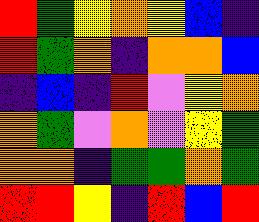[["red", "green", "yellow", "orange", "yellow", "blue", "indigo"], ["red", "green", "orange", "indigo", "orange", "orange", "blue"], ["indigo", "blue", "indigo", "red", "violet", "yellow", "orange"], ["orange", "green", "violet", "orange", "violet", "yellow", "green"], ["orange", "orange", "indigo", "green", "green", "orange", "green"], ["red", "red", "yellow", "indigo", "red", "blue", "red"]]